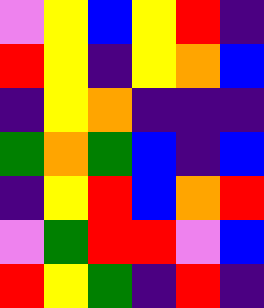[["violet", "yellow", "blue", "yellow", "red", "indigo"], ["red", "yellow", "indigo", "yellow", "orange", "blue"], ["indigo", "yellow", "orange", "indigo", "indigo", "indigo"], ["green", "orange", "green", "blue", "indigo", "blue"], ["indigo", "yellow", "red", "blue", "orange", "red"], ["violet", "green", "red", "red", "violet", "blue"], ["red", "yellow", "green", "indigo", "red", "indigo"]]